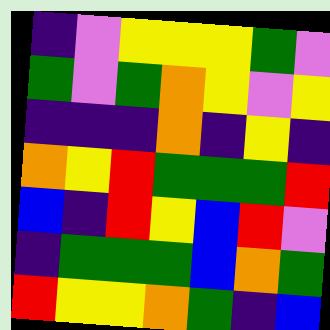[["indigo", "violet", "yellow", "yellow", "yellow", "green", "violet"], ["green", "violet", "green", "orange", "yellow", "violet", "yellow"], ["indigo", "indigo", "indigo", "orange", "indigo", "yellow", "indigo"], ["orange", "yellow", "red", "green", "green", "green", "red"], ["blue", "indigo", "red", "yellow", "blue", "red", "violet"], ["indigo", "green", "green", "green", "blue", "orange", "green"], ["red", "yellow", "yellow", "orange", "green", "indigo", "blue"]]